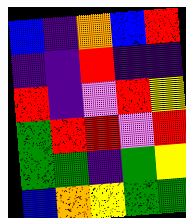[["blue", "indigo", "orange", "blue", "red"], ["indigo", "indigo", "red", "indigo", "indigo"], ["red", "indigo", "violet", "red", "yellow"], ["green", "red", "red", "violet", "red"], ["green", "green", "indigo", "green", "yellow"], ["blue", "orange", "yellow", "green", "green"]]